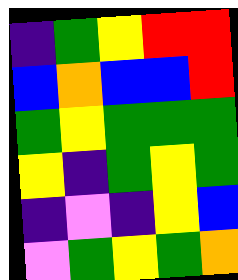[["indigo", "green", "yellow", "red", "red"], ["blue", "orange", "blue", "blue", "red"], ["green", "yellow", "green", "green", "green"], ["yellow", "indigo", "green", "yellow", "green"], ["indigo", "violet", "indigo", "yellow", "blue"], ["violet", "green", "yellow", "green", "orange"]]